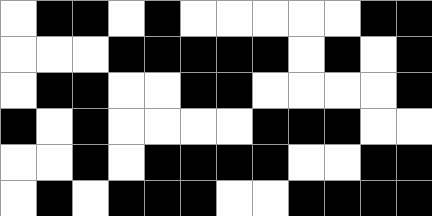[["white", "black", "black", "white", "black", "white", "white", "white", "white", "white", "black", "black"], ["white", "white", "white", "black", "black", "black", "black", "black", "white", "black", "white", "black"], ["white", "black", "black", "white", "white", "black", "black", "white", "white", "white", "white", "black"], ["black", "white", "black", "white", "white", "white", "white", "black", "black", "black", "white", "white"], ["white", "white", "black", "white", "black", "black", "black", "black", "white", "white", "black", "black"], ["white", "black", "white", "black", "black", "black", "white", "white", "black", "black", "black", "black"]]